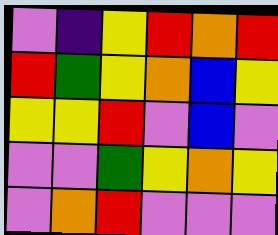[["violet", "indigo", "yellow", "red", "orange", "red"], ["red", "green", "yellow", "orange", "blue", "yellow"], ["yellow", "yellow", "red", "violet", "blue", "violet"], ["violet", "violet", "green", "yellow", "orange", "yellow"], ["violet", "orange", "red", "violet", "violet", "violet"]]